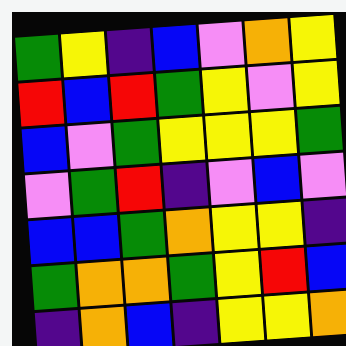[["green", "yellow", "indigo", "blue", "violet", "orange", "yellow"], ["red", "blue", "red", "green", "yellow", "violet", "yellow"], ["blue", "violet", "green", "yellow", "yellow", "yellow", "green"], ["violet", "green", "red", "indigo", "violet", "blue", "violet"], ["blue", "blue", "green", "orange", "yellow", "yellow", "indigo"], ["green", "orange", "orange", "green", "yellow", "red", "blue"], ["indigo", "orange", "blue", "indigo", "yellow", "yellow", "orange"]]